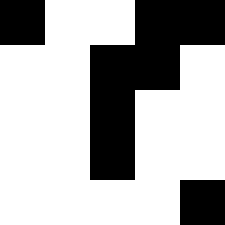[["black", "white", "white", "black", "black"], ["white", "white", "black", "black", "white"], ["white", "white", "black", "white", "white"], ["white", "white", "black", "white", "white"], ["white", "white", "white", "white", "black"]]